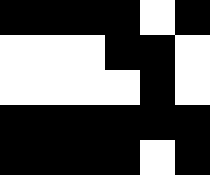[["black", "black", "black", "black", "white", "black"], ["white", "white", "white", "black", "black", "white"], ["white", "white", "white", "white", "black", "white"], ["black", "black", "black", "black", "black", "black"], ["black", "black", "black", "black", "white", "black"]]